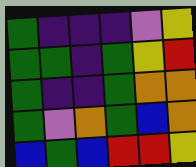[["green", "indigo", "indigo", "indigo", "violet", "yellow"], ["green", "green", "indigo", "green", "yellow", "red"], ["green", "indigo", "indigo", "green", "orange", "orange"], ["green", "violet", "orange", "green", "blue", "orange"], ["blue", "green", "blue", "red", "red", "yellow"]]